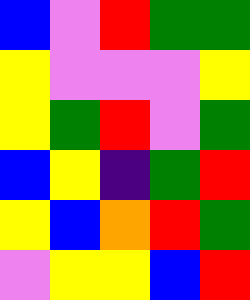[["blue", "violet", "red", "green", "green"], ["yellow", "violet", "violet", "violet", "yellow"], ["yellow", "green", "red", "violet", "green"], ["blue", "yellow", "indigo", "green", "red"], ["yellow", "blue", "orange", "red", "green"], ["violet", "yellow", "yellow", "blue", "red"]]